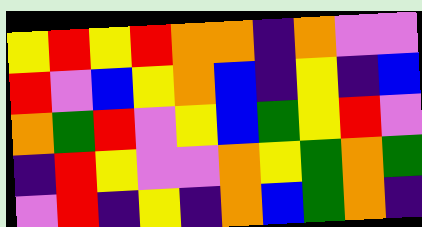[["yellow", "red", "yellow", "red", "orange", "orange", "indigo", "orange", "violet", "violet"], ["red", "violet", "blue", "yellow", "orange", "blue", "indigo", "yellow", "indigo", "blue"], ["orange", "green", "red", "violet", "yellow", "blue", "green", "yellow", "red", "violet"], ["indigo", "red", "yellow", "violet", "violet", "orange", "yellow", "green", "orange", "green"], ["violet", "red", "indigo", "yellow", "indigo", "orange", "blue", "green", "orange", "indigo"]]